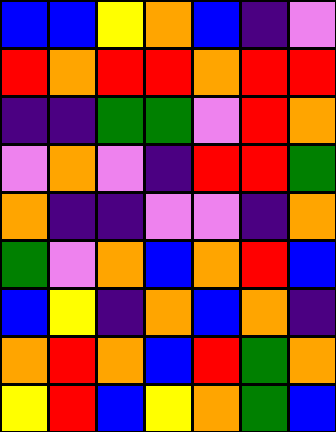[["blue", "blue", "yellow", "orange", "blue", "indigo", "violet"], ["red", "orange", "red", "red", "orange", "red", "red"], ["indigo", "indigo", "green", "green", "violet", "red", "orange"], ["violet", "orange", "violet", "indigo", "red", "red", "green"], ["orange", "indigo", "indigo", "violet", "violet", "indigo", "orange"], ["green", "violet", "orange", "blue", "orange", "red", "blue"], ["blue", "yellow", "indigo", "orange", "blue", "orange", "indigo"], ["orange", "red", "orange", "blue", "red", "green", "orange"], ["yellow", "red", "blue", "yellow", "orange", "green", "blue"]]